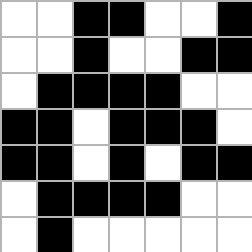[["white", "white", "black", "black", "white", "white", "black"], ["white", "white", "black", "white", "white", "black", "black"], ["white", "black", "black", "black", "black", "white", "white"], ["black", "black", "white", "black", "black", "black", "white"], ["black", "black", "white", "black", "white", "black", "black"], ["white", "black", "black", "black", "black", "white", "white"], ["white", "black", "white", "white", "white", "white", "white"]]